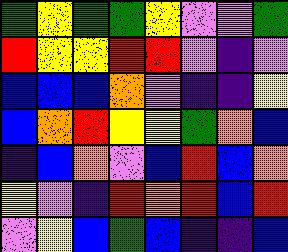[["green", "yellow", "green", "green", "yellow", "violet", "violet", "green"], ["red", "yellow", "yellow", "red", "red", "violet", "indigo", "violet"], ["blue", "blue", "blue", "orange", "violet", "indigo", "indigo", "yellow"], ["blue", "orange", "red", "yellow", "yellow", "green", "orange", "blue"], ["indigo", "blue", "orange", "violet", "blue", "red", "blue", "orange"], ["yellow", "violet", "indigo", "red", "orange", "red", "blue", "red"], ["violet", "yellow", "blue", "green", "blue", "indigo", "indigo", "blue"]]